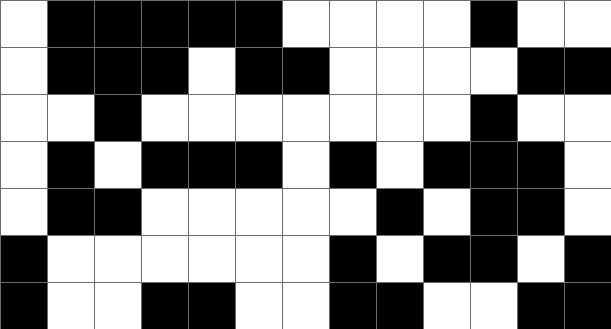[["white", "black", "black", "black", "black", "black", "white", "white", "white", "white", "black", "white", "white"], ["white", "black", "black", "black", "white", "black", "black", "white", "white", "white", "white", "black", "black"], ["white", "white", "black", "white", "white", "white", "white", "white", "white", "white", "black", "white", "white"], ["white", "black", "white", "black", "black", "black", "white", "black", "white", "black", "black", "black", "white"], ["white", "black", "black", "white", "white", "white", "white", "white", "black", "white", "black", "black", "white"], ["black", "white", "white", "white", "white", "white", "white", "black", "white", "black", "black", "white", "black"], ["black", "white", "white", "black", "black", "white", "white", "black", "black", "white", "white", "black", "black"]]